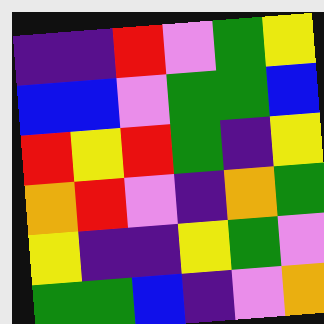[["indigo", "indigo", "red", "violet", "green", "yellow"], ["blue", "blue", "violet", "green", "green", "blue"], ["red", "yellow", "red", "green", "indigo", "yellow"], ["orange", "red", "violet", "indigo", "orange", "green"], ["yellow", "indigo", "indigo", "yellow", "green", "violet"], ["green", "green", "blue", "indigo", "violet", "orange"]]